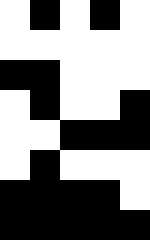[["white", "black", "white", "black", "white"], ["white", "white", "white", "white", "white"], ["black", "black", "white", "white", "white"], ["white", "black", "white", "white", "black"], ["white", "white", "black", "black", "black"], ["white", "black", "white", "white", "white"], ["black", "black", "black", "black", "white"], ["black", "black", "black", "black", "black"]]